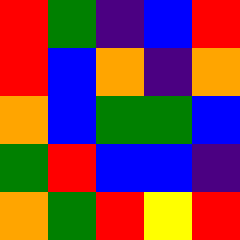[["red", "green", "indigo", "blue", "red"], ["red", "blue", "orange", "indigo", "orange"], ["orange", "blue", "green", "green", "blue"], ["green", "red", "blue", "blue", "indigo"], ["orange", "green", "red", "yellow", "red"]]